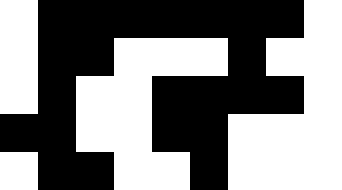[["white", "black", "black", "black", "black", "black", "black", "black", "white"], ["white", "black", "black", "white", "white", "white", "black", "white", "white"], ["white", "black", "white", "white", "black", "black", "black", "black", "white"], ["black", "black", "white", "white", "black", "black", "white", "white", "white"], ["white", "black", "black", "white", "white", "black", "white", "white", "white"]]